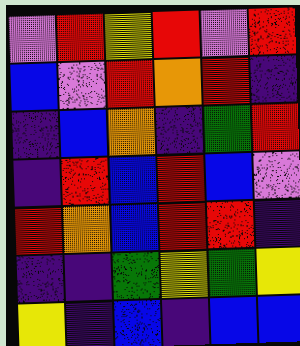[["violet", "red", "yellow", "red", "violet", "red"], ["blue", "violet", "red", "orange", "red", "indigo"], ["indigo", "blue", "orange", "indigo", "green", "red"], ["indigo", "red", "blue", "red", "blue", "violet"], ["red", "orange", "blue", "red", "red", "indigo"], ["indigo", "indigo", "green", "yellow", "green", "yellow"], ["yellow", "indigo", "blue", "indigo", "blue", "blue"]]